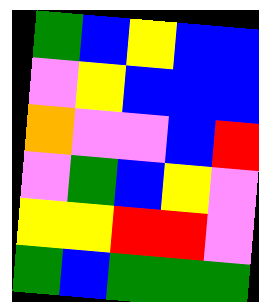[["green", "blue", "yellow", "blue", "blue"], ["violet", "yellow", "blue", "blue", "blue"], ["orange", "violet", "violet", "blue", "red"], ["violet", "green", "blue", "yellow", "violet"], ["yellow", "yellow", "red", "red", "violet"], ["green", "blue", "green", "green", "green"]]